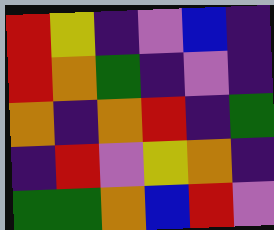[["red", "yellow", "indigo", "violet", "blue", "indigo"], ["red", "orange", "green", "indigo", "violet", "indigo"], ["orange", "indigo", "orange", "red", "indigo", "green"], ["indigo", "red", "violet", "yellow", "orange", "indigo"], ["green", "green", "orange", "blue", "red", "violet"]]